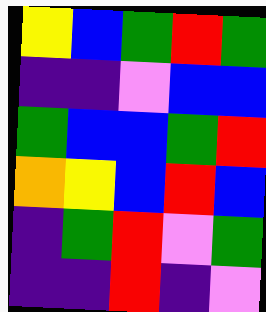[["yellow", "blue", "green", "red", "green"], ["indigo", "indigo", "violet", "blue", "blue"], ["green", "blue", "blue", "green", "red"], ["orange", "yellow", "blue", "red", "blue"], ["indigo", "green", "red", "violet", "green"], ["indigo", "indigo", "red", "indigo", "violet"]]